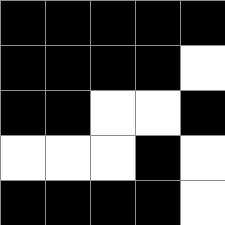[["black", "black", "black", "black", "black"], ["black", "black", "black", "black", "white"], ["black", "black", "white", "white", "black"], ["white", "white", "white", "black", "white"], ["black", "black", "black", "black", "white"]]